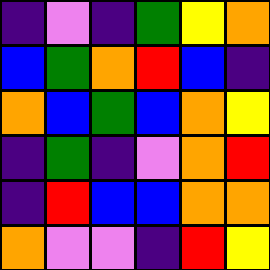[["indigo", "violet", "indigo", "green", "yellow", "orange"], ["blue", "green", "orange", "red", "blue", "indigo"], ["orange", "blue", "green", "blue", "orange", "yellow"], ["indigo", "green", "indigo", "violet", "orange", "red"], ["indigo", "red", "blue", "blue", "orange", "orange"], ["orange", "violet", "violet", "indigo", "red", "yellow"]]